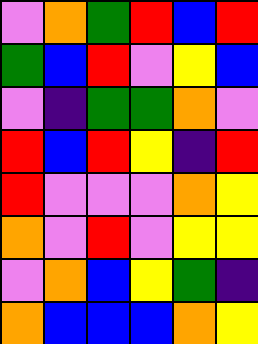[["violet", "orange", "green", "red", "blue", "red"], ["green", "blue", "red", "violet", "yellow", "blue"], ["violet", "indigo", "green", "green", "orange", "violet"], ["red", "blue", "red", "yellow", "indigo", "red"], ["red", "violet", "violet", "violet", "orange", "yellow"], ["orange", "violet", "red", "violet", "yellow", "yellow"], ["violet", "orange", "blue", "yellow", "green", "indigo"], ["orange", "blue", "blue", "blue", "orange", "yellow"]]